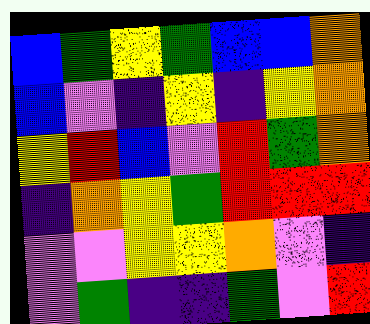[["blue", "green", "yellow", "green", "blue", "blue", "orange"], ["blue", "violet", "indigo", "yellow", "indigo", "yellow", "orange"], ["yellow", "red", "blue", "violet", "red", "green", "orange"], ["indigo", "orange", "yellow", "green", "red", "red", "red"], ["violet", "violet", "yellow", "yellow", "orange", "violet", "indigo"], ["violet", "green", "indigo", "indigo", "green", "violet", "red"]]